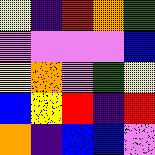[["yellow", "indigo", "red", "orange", "green"], ["violet", "violet", "violet", "violet", "blue"], ["yellow", "orange", "violet", "green", "yellow"], ["blue", "yellow", "red", "indigo", "red"], ["orange", "indigo", "blue", "blue", "violet"]]